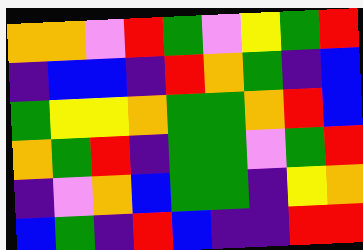[["orange", "orange", "violet", "red", "green", "violet", "yellow", "green", "red"], ["indigo", "blue", "blue", "indigo", "red", "orange", "green", "indigo", "blue"], ["green", "yellow", "yellow", "orange", "green", "green", "orange", "red", "blue"], ["orange", "green", "red", "indigo", "green", "green", "violet", "green", "red"], ["indigo", "violet", "orange", "blue", "green", "green", "indigo", "yellow", "orange"], ["blue", "green", "indigo", "red", "blue", "indigo", "indigo", "red", "red"]]